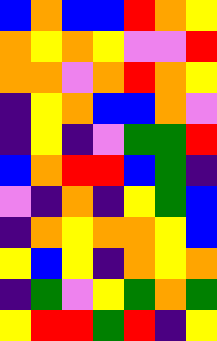[["blue", "orange", "blue", "blue", "red", "orange", "yellow"], ["orange", "yellow", "orange", "yellow", "violet", "violet", "red"], ["orange", "orange", "violet", "orange", "red", "orange", "yellow"], ["indigo", "yellow", "orange", "blue", "blue", "orange", "violet"], ["indigo", "yellow", "indigo", "violet", "green", "green", "red"], ["blue", "orange", "red", "red", "blue", "green", "indigo"], ["violet", "indigo", "orange", "indigo", "yellow", "green", "blue"], ["indigo", "orange", "yellow", "orange", "orange", "yellow", "blue"], ["yellow", "blue", "yellow", "indigo", "orange", "yellow", "orange"], ["indigo", "green", "violet", "yellow", "green", "orange", "green"], ["yellow", "red", "red", "green", "red", "indigo", "yellow"]]